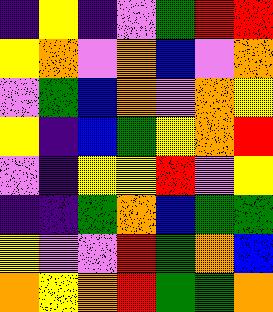[["indigo", "yellow", "indigo", "violet", "green", "red", "red"], ["yellow", "orange", "violet", "orange", "blue", "violet", "orange"], ["violet", "green", "blue", "orange", "violet", "orange", "yellow"], ["yellow", "indigo", "blue", "green", "yellow", "orange", "red"], ["violet", "indigo", "yellow", "yellow", "red", "violet", "yellow"], ["indigo", "indigo", "green", "orange", "blue", "green", "green"], ["yellow", "violet", "violet", "red", "green", "orange", "blue"], ["orange", "yellow", "orange", "red", "green", "green", "orange"]]